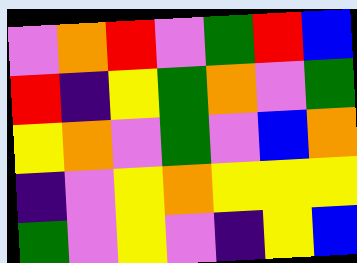[["violet", "orange", "red", "violet", "green", "red", "blue"], ["red", "indigo", "yellow", "green", "orange", "violet", "green"], ["yellow", "orange", "violet", "green", "violet", "blue", "orange"], ["indigo", "violet", "yellow", "orange", "yellow", "yellow", "yellow"], ["green", "violet", "yellow", "violet", "indigo", "yellow", "blue"]]